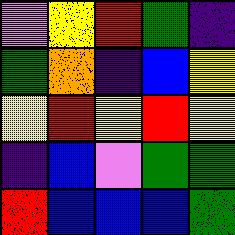[["violet", "yellow", "red", "green", "indigo"], ["green", "orange", "indigo", "blue", "yellow"], ["yellow", "red", "yellow", "red", "yellow"], ["indigo", "blue", "violet", "green", "green"], ["red", "blue", "blue", "blue", "green"]]